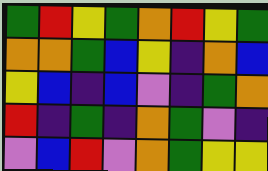[["green", "red", "yellow", "green", "orange", "red", "yellow", "green"], ["orange", "orange", "green", "blue", "yellow", "indigo", "orange", "blue"], ["yellow", "blue", "indigo", "blue", "violet", "indigo", "green", "orange"], ["red", "indigo", "green", "indigo", "orange", "green", "violet", "indigo"], ["violet", "blue", "red", "violet", "orange", "green", "yellow", "yellow"]]